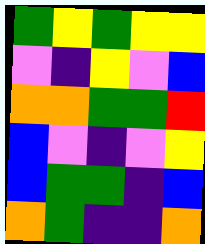[["green", "yellow", "green", "yellow", "yellow"], ["violet", "indigo", "yellow", "violet", "blue"], ["orange", "orange", "green", "green", "red"], ["blue", "violet", "indigo", "violet", "yellow"], ["blue", "green", "green", "indigo", "blue"], ["orange", "green", "indigo", "indigo", "orange"]]